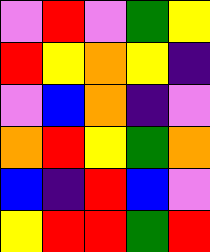[["violet", "red", "violet", "green", "yellow"], ["red", "yellow", "orange", "yellow", "indigo"], ["violet", "blue", "orange", "indigo", "violet"], ["orange", "red", "yellow", "green", "orange"], ["blue", "indigo", "red", "blue", "violet"], ["yellow", "red", "red", "green", "red"]]